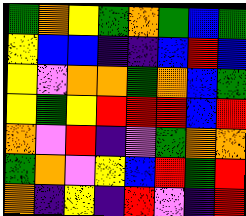[["green", "orange", "yellow", "green", "orange", "green", "blue", "green"], ["yellow", "blue", "blue", "indigo", "indigo", "blue", "red", "blue"], ["yellow", "violet", "orange", "orange", "green", "orange", "blue", "green"], ["yellow", "green", "yellow", "red", "red", "red", "blue", "red"], ["orange", "violet", "red", "indigo", "violet", "green", "orange", "orange"], ["green", "orange", "violet", "yellow", "blue", "red", "green", "red"], ["orange", "indigo", "yellow", "indigo", "red", "violet", "indigo", "red"]]